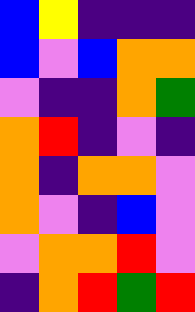[["blue", "yellow", "indigo", "indigo", "indigo"], ["blue", "violet", "blue", "orange", "orange"], ["violet", "indigo", "indigo", "orange", "green"], ["orange", "red", "indigo", "violet", "indigo"], ["orange", "indigo", "orange", "orange", "violet"], ["orange", "violet", "indigo", "blue", "violet"], ["violet", "orange", "orange", "red", "violet"], ["indigo", "orange", "red", "green", "red"]]